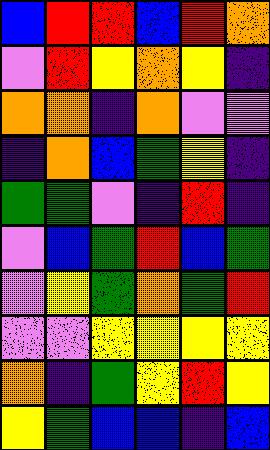[["blue", "red", "red", "blue", "red", "orange"], ["violet", "red", "yellow", "orange", "yellow", "indigo"], ["orange", "orange", "indigo", "orange", "violet", "violet"], ["indigo", "orange", "blue", "green", "yellow", "indigo"], ["green", "green", "violet", "indigo", "red", "indigo"], ["violet", "blue", "green", "red", "blue", "green"], ["violet", "yellow", "green", "orange", "green", "red"], ["violet", "violet", "yellow", "yellow", "yellow", "yellow"], ["orange", "indigo", "green", "yellow", "red", "yellow"], ["yellow", "green", "blue", "blue", "indigo", "blue"]]